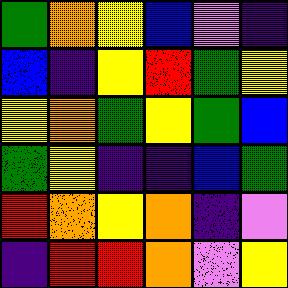[["green", "orange", "yellow", "blue", "violet", "indigo"], ["blue", "indigo", "yellow", "red", "green", "yellow"], ["yellow", "orange", "green", "yellow", "green", "blue"], ["green", "yellow", "indigo", "indigo", "blue", "green"], ["red", "orange", "yellow", "orange", "indigo", "violet"], ["indigo", "red", "red", "orange", "violet", "yellow"]]